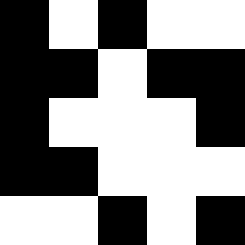[["black", "white", "black", "white", "white"], ["black", "black", "white", "black", "black"], ["black", "white", "white", "white", "black"], ["black", "black", "white", "white", "white"], ["white", "white", "black", "white", "black"]]